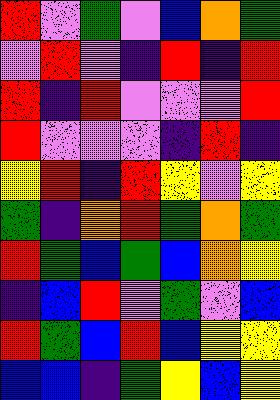[["red", "violet", "green", "violet", "blue", "orange", "green"], ["violet", "red", "violet", "indigo", "red", "indigo", "red"], ["red", "indigo", "red", "violet", "violet", "violet", "red"], ["red", "violet", "violet", "violet", "indigo", "red", "indigo"], ["yellow", "red", "indigo", "red", "yellow", "violet", "yellow"], ["green", "indigo", "orange", "red", "green", "orange", "green"], ["red", "green", "blue", "green", "blue", "orange", "yellow"], ["indigo", "blue", "red", "violet", "green", "violet", "blue"], ["red", "green", "blue", "red", "blue", "yellow", "yellow"], ["blue", "blue", "indigo", "green", "yellow", "blue", "yellow"]]